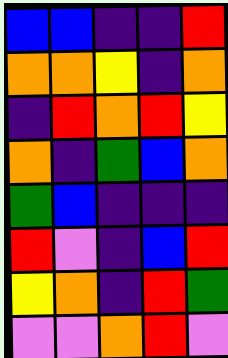[["blue", "blue", "indigo", "indigo", "red"], ["orange", "orange", "yellow", "indigo", "orange"], ["indigo", "red", "orange", "red", "yellow"], ["orange", "indigo", "green", "blue", "orange"], ["green", "blue", "indigo", "indigo", "indigo"], ["red", "violet", "indigo", "blue", "red"], ["yellow", "orange", "indigo", "red", "green"], ["violet", "violet", "orange", "red", "violet"]]